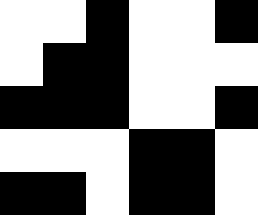[["white", "white", "black", "white", "white", "black"], ["white", "black", "black", "white", "white", "white"], ["black", "black", "black", "white", "white", "black"], ["white", "white", "white", "black", "black", "white"], ["black", "black", "white", "black", "black", "white"]]